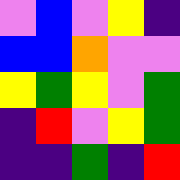[["violet", "blue", "violet", "yellow", "indigo"], ["blue", "blue", "orange", "violet", "violet"], ["yellow", "green", "yellow", "violet", "green"], ["indigo", "red", "violet", "yellow", "green"], ["indigo", "indigo", "green", "indigo", "red"]]